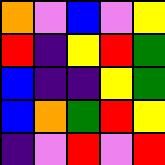[["orange", "violet", "blue", "violet", "yellow"], ["red", "indigo", "yellow", "red", "green"], ["blue", "indigo", "indigo", "yellow", "green"], ["blue", "orange", "green", "red", "yellow"], ["indigo", "violet", "red", "violet", "red"]]